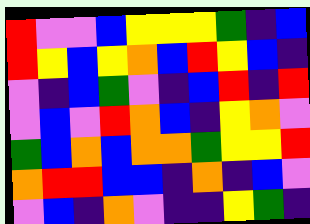[["red", "violet", "violet", "blue", "yellow", "yellow", "yellow", "green", "indigo", "blue"], ["red", "yellow", "blue", "yellow", "orange", "blue", "red", "yellow", "blue", "indigo"], ["violet", "indigo", "blue", "green", "violet", "indigo", "blue", "red", "indigo", "red"], ["violet", "blue", "violet", "red", "orange", "blue", "indigo", "yellow", "orange", "violet"], ["green", "blue", "orange", "blue", "orange", "orange", "green", "yellow", "yellow", "red"], ["orange", "red", "red", "blue", "blue", "indigo", "orange", "indigo", "blue", "violet"], ["violet", "blue", "indigo", "orange", "violet", "indigo", "indigo", "yellow", "green", "indigo"]]